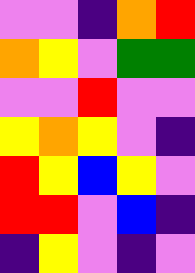[["violet", "violet", "indigo", "orange", "red"], ["orange", "yellow", "violet", "green", "green"], ["violet", "violet", "red", "violet", "violet"], ["yellow", "orange", "yellow", "violet", "indigo"], ["red", "yellow", "blue", "yellow", "violet"], ["red", "red", "violet", "blue", "indigo"], ["indigo", "yellow", "violet", "indigo", "violet"]]